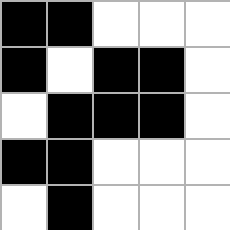[["black", "black", "white", "white", "white"], ["black", "white", "black", "black", "white"], ["white", "black", "black", "black", "white"], ["black", "black", "white", "white", "white"], ["white", "black", "white", "white", "white"]]